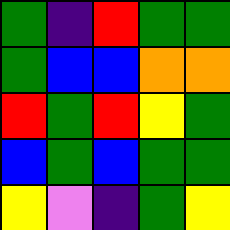[["green", "indigo", "red", "green", "green"], ["green", "blue", "blue", "orange", "orange"], ["red", "green", "red", "yellow", "green"], ["blue", "green", "blue", "green", "green"], ["yellow", "violet", "indigo", "green", "yellow"]]